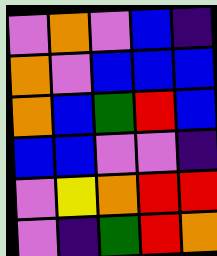[["violet", "orange", "violet", "blue", "indigo"], ["orange", "violet", "blue", "blue", "blue"], ["orange", "blue", "green", "red", "blue"], ["blue", "blue", "violet", "violet", "indigo"], ["violet", "yellow", "orange", "red", "red"], ["violet", "indigo", "green", "red", "orange"]]